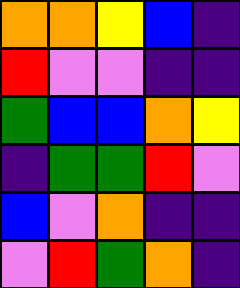[["orange", "orange", "yellow", "blue", "indigo"], ["red", "violet", "violet", "indigo", "indigo"], ["green", "blue", "blue", "orange", "yellow"], ["indigo", "green", "green", "red", "violet"], ["blue", "violet", "orange", "indigo", "indigo"], ["violet", "red", "green", "orange", "indigo"]]